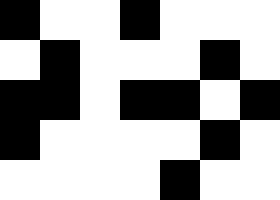[["black", "white", "white", "black", "white", "white", "white"], ["white", "black", "white", "white", "white", "black", "white"], ["black", "black", "white", "black", "black", "white", "black"], ["black", "white", "white", "white", "white", "black", "white"], ["white", "white", "white", "white", "black", "white", "white"]]